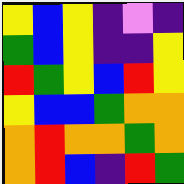[["yellow", "blue", "yellow", "indigo", "violet", "indigo"], ["green", "blue", "yellow", "indigo", "indigo", "yellow"], ["red", "green", "yellow", "blue", "red", "yellow"], ["yellow", "blue", "blue", "green", "orange", "orange"], ["orange", "red", "orange", "orange", "green", "orange"], ["orange", "red", "blue", "indigo", "red", "green"]]